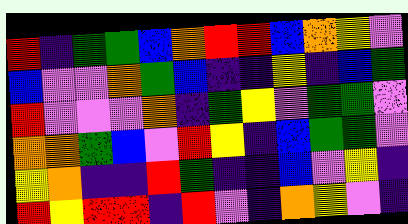[["red", "indigo", "green", "green", "blue", "orange", "red", "red", "blue", "orange", "yellow", "violet"], ["blue", "violet", "violet", "orange", "green", "blue", "indigo", "indigo", "yellow", "indigo", "blue", "green"], ["red", "violet", "violet", "violet", "orange", "indigo", "green", "yellow", "violet", "green", "green", "violet"], ["orange", "orange", "green", "blue", "violet", "red", "yellow", "indigo", "blue", "green", "green", "violet"], ["yellow", "orange", "indigo", "indigo", "red", "green", "indigo", "indigo", "blue", "violet", "yellow", "indigo"], ["red", "yellow", "red", "red", "indigo", "red", "violet", "indigo", "orange", "yellow", "violet", "indigo"]]